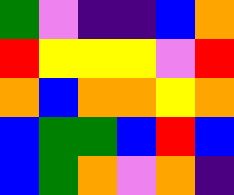[["green", "violet", "indigo", "indigo", "blue", "orange"], ["red", "yellow", "yellow", "yellow", "violet", "red"], ["orange", "blue", "orange", "orange", "yellow", "orange"], ["blue", "green", "green", "blue", "red", "blue"], ["blue", "green", "orange", "violet", "orange", "indigo"]]